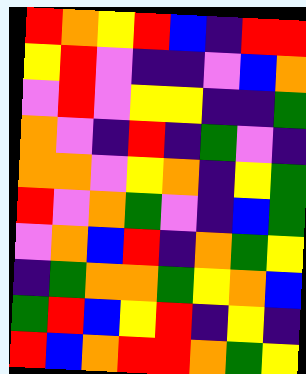[["red", "orange", "yellow", "red", "blue", "indigo", "red", "red"], ["yellow", "red", "violet", "indigo", "indigo", "violet", "blue", "orange"], ["violet", "red", "violet", "yellow", "yellow", "indigo", "indigo", "green"], ["orange", "violet", "indigo", "red", "indigo", "green", "violet", "indigo"], ["orange", "orange", "violet", "yellow", "orange", "indigo", "yellow", "green"], ["red", "violet", "orange", "green", "violet", "indigo", "blue", "green"], ["violet", "orange", "blue", "red", "indigo", "orange", "green", "yellow"], ["indigo", "green", "orange", "orange", "green", "yellow", "orange", "blue"], ["green", "red", "blue", "yellow", "red", "indigo", "yellow", "indigo"], ["red", "blue", "orange", "red", "red", "orange", "green", "yellow"]]